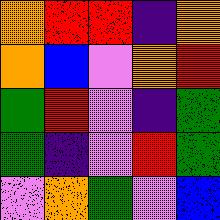[["orange", "red", "red", "indigo", "orange"], ["orange", "blue", "violet", "orange", "red"], ["green", "red", "violet", "indigo", "green"], ["green", "indigo", "violet", "red", "green"], ["violet", "orange", "green", "violet", "blue"]]